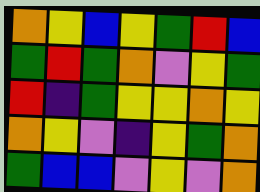[["orange", "yellow", "blue", "yellow", "green", "red", "blue"], ["green", "red", "green", "orange", "violet", "yellow", "green"], ["red", "indigo", "green", "yellow", "yellow", "orange", "yellow"], ["orange", "yellow", "violet", "indigo", "yellow", "green", "orange"], ["green", "blue", "blue", "violet", "yellow", "violet", "orange"]]